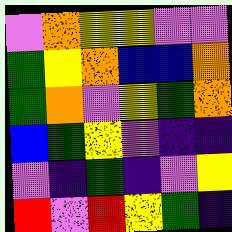[["violet", "orange", "yellow", "yellow", "violet", "violet"], ["green", "yellow", "orange", "blue", "blue", "orange"], ["green", "orange", "violet", "yellow", "green", "orange"], ["blue", "green", "yellow", "violet", "indigo", "indigo"], ["violet", "indigo", "green", "indigo", "violet", "yellow"], ["red", "violet", "red", "yellow", "green", "indigo"]]